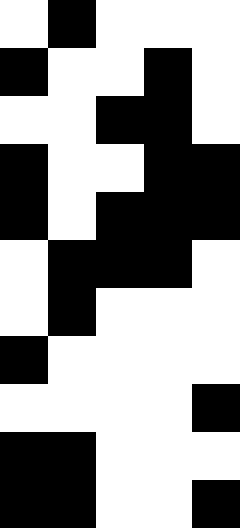[["white", "black", "white", "white", "white"], ["black", "white", "white", "black", "white"], ["white", "white", "black", "black", "white"], ["black", "white", "white", "black", "black"], ["black", "white", "black", "black", "black"], ["white", "black", "black", "black", "white"], ["white", "black", "white", "white", "white"], ["black", "white", "white", "white", "white"], ["white", "white", "white", "white", "black"], ["black", "black", "white", "white", "white"], ["black", "black", "white", "white", "black"]]